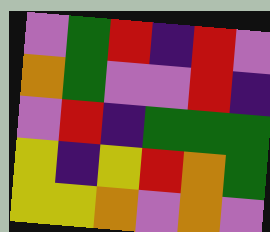[["violet", "green", "red", "indigo", "red", "violet"], ["orange", "green", "violet", "violet", "red", "indigo"], ["violet", "red", "indigo", "green", "green", "green"], ["yellow", "indigo", "yellow", "red", "orange", "green"], ["yellow", "yellow", "orange", "violet", "orange", "violet"]]